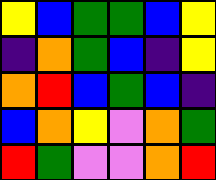[["yellow", "blue", "green", "green", "blue", "yellow"], ["indigo", "orange", "green", "blue", "indigo", "yellow"], ["orange", "red", "blue", "green", "blue", "indigo"], ["blue", "orange", "yellow", "violet", "orange", "green"], ["red", "green", "violet", "violet", "orange", "red"]]